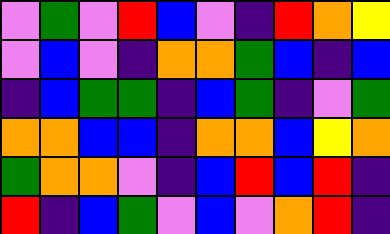[["violet", "green", "violet", "red", "blue", "violet", "indigo", "red", "orange", "yellow"], ["violet", "blue", "violet", "indigo", "orange", "orange", "green", "blue", "indigo", "blue"], ["indigo", "blue", "green", "green", "indigo", "blue", "green", "indigo", "violet", "green"], ["orange", "orange", "blue", "blue", "indigo", "orange", "orange", "blue", "yellow", "orange"], ["green", "orange", "orange", "violet", "indigo", "blue", "red", "blue", "red", "indigo"], ["red", "indigo", "blue", "green", "violet", "blue", "violet", "orange", "red", "indigo"]]